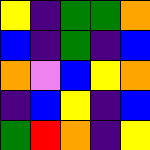[["yellow", "indigo", "green", "green", "orange"], ["blue", "indigo", "green", "indigo", "blue"], ["orange", "violet", "blue", "yellow", "orange"], ["indigo", "blue", "yellow", "indigo", "blue"], ["green", "red", "orange", "indigo", "yellow"]]